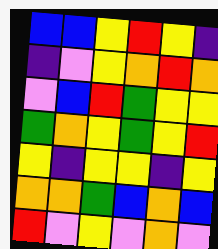[["blue", "blue", "yellow", "red", "yellow", "indigo"], ["indigo", "violet", "yellow", "orange", "red", "orange"], ["violet", "blue", "red", "green", "yellow", "yellow"], ["green", "orange", "yellow", "green", "yellow", "red"], ["yellow", "indigo", "yellow", "yellow", "indigo", "yellow"], ["orange", "orange", "green", "blue", "orange", "blue"], ["red", "violet", "yellow", "violet", "orange", "violet"]]